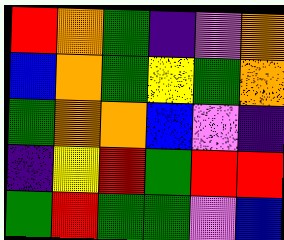[["red", "orange", "green", "indigo", "violet", "orange"], ["blue", "orange", "green", "yellow", "green", "orange"], ["green", "orange", "orange", "blue", "violet", "indigo"], ["indigo", "yellow", "red", "green", "red", "red"], ["green", "red", "green", "green", "violet", "blue"]]